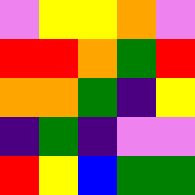[["violet", "yellow", "yellow", "orange", "violet"], ["red", "red", "orange", "green", "red"], ["orange", "orange", "green", "indigo", "yellow"], ["indigo", "green", "indigo", "violet", "violet"], ["red", "yellow", "blue", "green", "green"]]